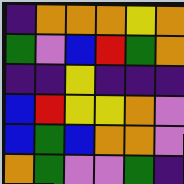[["indigo", "orange", "orange", "orange", "yellow", "orange"], ["green", "violet", "blue", "red", "green", "orange"], ["indigo", "indigo", "yellow", "indigo", "indigo", "indigo"], ["blue", "red", "yellow", "yellow", "orange", "violet"], ["blue", "green", "blue", "orange", "orange", "violet"], ["orange", "green", "violet", "violet", "green", "indigo"]]